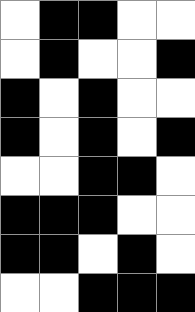[["white", "black", "black", "white", "white"], ["white", "black", "white", "white", "black"], ["black", "white", "black", "white", "white"], ["black", "white", "black", "white", "black"], ["white", "white", "black", "black", "white"], ["black", "black", "black", "white", "white"], ["black", "black", "white", "black", "white"], ["white", "white", "black", "black", "black"]]